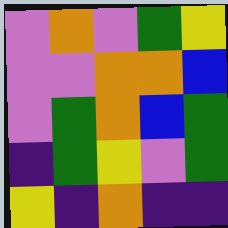[["violet", "orange", "violet", "green", "yellow"], ["violet", "violet", "orange", "orange", "blue"], ["violet", "green", "orange", "blue", "green"], ["indigo", "green", "yellow", "violet", "green"], ["yellow", "indigo", "orange", "indigo", "indigo"]]